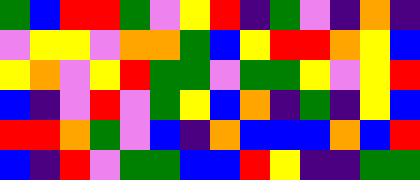[["green", "blue", "red", "red", "green", "violet", "yellow", "red", "indigo", "green", "violet", "indigo", "orange", "indigo"], ["violet", "yellow", "yellow", "violet", "orange", "orange", "green", "blue", "yellow", "red", "red", "orange", "yellow", "blue"], ["yellow", "orange", "violet", "yellow", "red", "green", "green", "violet", "green", "green", "yellow", "violet", "yellow", "red"], ["blue", "indigo", "violet", "red", "violet", "green", "yellow", "blue", "orange", "indigo", "green", "indigo", "yellow", "blue"], ["red", "red", "orange", "green", "violet", "blue", "indigo", "orange", "blue", "blue", "blue", "orange", "blue", "red"], ["blue", "indigo", "red", "violet", "green", "green", "blue", "blue", "red", "yellow", "indigo", "indigo", "green", "green"]]